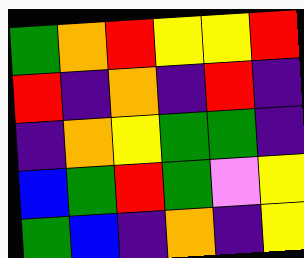[["green", "orange", "red", "yellow", "yellow", "red"], ["red", "indigo", "orange", "indigo", "red", "indigo"], ["indigo", "orange", "yellow", "green", "green", "indigo"], ["blue", "green", "red", "green", "violet", "yellow"], ["green", "blue", "indigo", "orange", "indigo", "yellow"]]